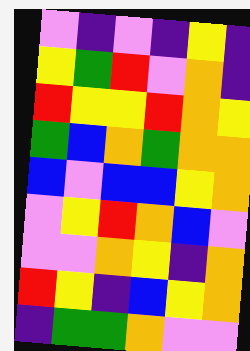[["violet", "indigo", "violet", "indigo", "yellow", "indigo"], ["yellow", "green", "red", "violet", "orange", "indigo"], ["red", "yellow", "yellow", "red", "orange", "yellow"], ["green", "blue", "orange", "green", "orange", "orange"], ["blue", "violet", "blue", "blue", "yellow", "orange"], ["violet", "yellow", "red", "orange", "blue", "violet"], ["violet", "violet", "orange", "yellow", "indigo", "orange"], ["red", "yellow", "indigo", "blue", "yellow", "orange"], ["indigo", "green", "green", "orange", "violet", "violet"]]